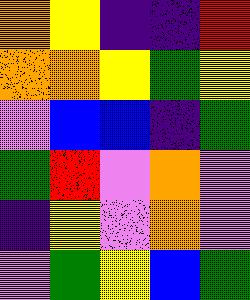[["orange", "yellow", "indigo", "indigo", "red"], ["orange", "orange", "yellow", "green", "yellow"], ["violet", "blue", "blue", "indigo", "green"], ["green", "red", "violet", "orange", "violet"], ["indigo", "yellow", "violet", "orange", "violet"], ["violet", "green", "yellow", "blue", "green"]]